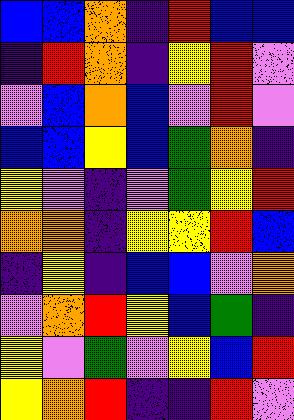[["blue", "blue", "orange", "indigo", "red", "blue", "blue"], ["indigo", "red", "orange", "indigo", "yellow", "red", "violet"], ["violet", "blue", "orange", "blue", "violet", "red", "violet"], ["blue", "blue", "yellow", "blue", "green", "orange", "indigo"], ["yellow", "violet", "indigo", "violet", "green", "yellow", "red"], ["orange", "orange", "indigo", "yellow", "yellow", "red", "blue"], ["indigo", "yellow", "indigo", "blue", "blue", "violet", "orange"], ["violet", "orange", "red", "yellow", "blue", "green", "indigo"], ["yellow", "violet", "green", "violet", "yellow", "blue", "red"], ["yellow", "orange", "red", "indigo", "indigo", "red", "violet"]]